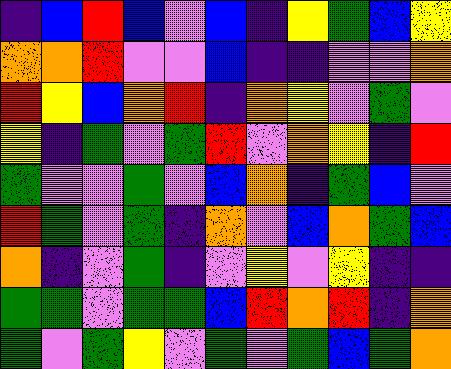[["indigo", "blue", "red", "blue", "violet", "blue", "indigo", "yellow", "green", "blue", "yellow"], ["orange", "orange", "red", "violet", "violet", "blue", "indigo", "indigo", "violet", "violet", "orange"], ["red", "yellow", "blue", "orange", "red", "indigo", "orange", "yellow", "violet", "green", "violet"], ["yellow", "indigo", "green", "violet", "green", "red", "violet", "orange", "yellow", "indigo", "red"], ["green", "violet", "violet", "green", "violet", "blue", "orange", "indigo", "green", "blue", "violet"], ["red", "green", "violet", "green", "indigo", "orange", "violet", "blue", "orange", "green", "blue"], ["orange", "indigo", "violet", "green", "indigo", "violet", "yellow", "violet", "yellow", "indigo", "indigo"], ["green", "green", "violet", "green", "green", "blue", "red", "orange", "red", "indigo", "orange"], ["green", "violet", "green", "yellow", "violet", "green", "violet", "green", "blue", "green", "orange"]]